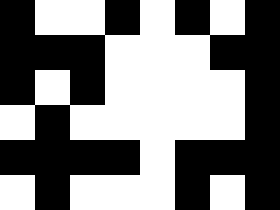[["black", "white", "white", "black", "white", "black", "white", "black"], ["black", "black", "black", "white", "white", "white", "black", "black"], ["black", "white", "black", "white", "white", "white", "white", "black"], ["white", "black", "white", "white", "white", "white", "white", "black"], ["black", "black", "black", "black", "white", "black", "black", "black"], ["white", "black", "white", "white", "white", "black", "white", "black"]]